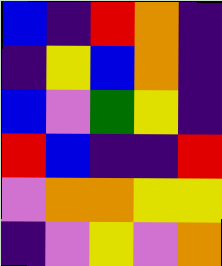[["blue", "indigo", "red", "orange", "indigo"], ["indigo", "yellow", "blue", "orange", "indigo"], ["blue", "violet", "green", "yellow", "indigo"], ["red", "blue", "indigo", "indigo", "red"], ["violet", "orange", "orange", "yellow", "yellow"], ["indigo", "violet", "yellow", "violet", "orange"]]